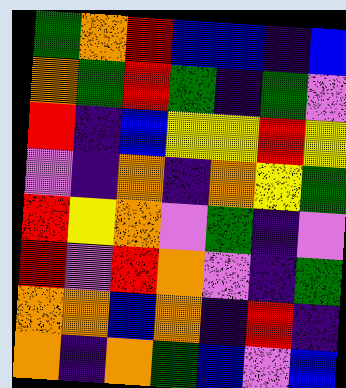[["green", "orange", "red", "blue", "blue", "indigo", "blue"], ["orange", "green", "red", "green", "indigo", "green", "violet"], ["red", "indigo", "blue", "yellow", "yellow", "red", "yellow"], ["violet", "indigo", "orange", "indigo", "orange", "yellow", "green"], ["red", "yellow", "orange", "violet", "green", "indigo", "violet"], ["red", "violet", "red", "orange", "violet", "indigo", "green"], ["orange", "orange", "blue", "orange", "indigo", "red", "indigo"], ["orange", "indigo", "orange", "green", "blue", "violet", "blue"]]